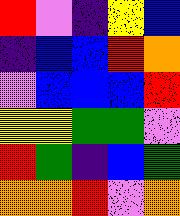[["red", "violet", "indigo", "yellow", "blue"], ["indigo", "blue", "blue", "red", "orange"], ["violet", "blue", "blue", "blue", "red"], ["yellow", "yellow", "green", "green", "violet"], ["red", "green", "indigo", "blue", "green"], ["orange", "orange", "red", "violet", "orange"]]